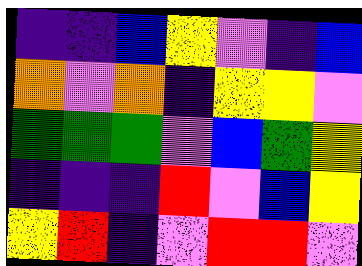[["indigo", "indigo", "blue", "yellow", "violet", "indigo", "blue"], ["orange", "violet", "orange", "indigo", "yellow", "yellow", "violet"], ["green", "green", "green", "violet", "blue", "green", "yellow"], ["indigo", "indigo", "indigo", "red", "violet", "blue", "yellow"], ["yellow", "red", "indigo", "violet", "red", "red", "violet"]]